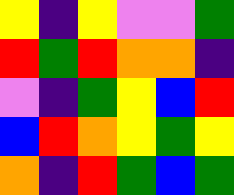[["yellow", "indigo", "yellow", "violet", "violet", "green"], ["red", "green", "red", "orange", "orange", "indigo"], ["violet", "indigo", "green", "yellow", "blue", "red"], ["blue", "red", "orange", "yellow", "green", "yellow"], ["orange", "indigo", "red", "green", "blue", "green"]]